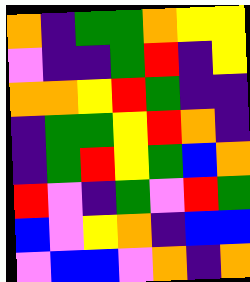[["orange", "indigo", "green", "green", "orange", "yellow", "yellow"], ["violet", "indigo", "indigo", "green", "red", "indigo", "yellow"], ["orange", "orange", "yellow", "red", "green", "indigo", "indigo"], ["indigo", "green", "green", "yellow", "red", "orange", "indigo"], ["indigo", "green", "red", "yellow", "green", "blue", "orange"], ["red", "violet", "indigo", "green", "violet", "red", "green"], ["blue", "violet", "yellow", "orange", "indigo", "blue", "blue"], ["violet", "blue", "blue", "violet", "orange", "indigo", "orange"]]